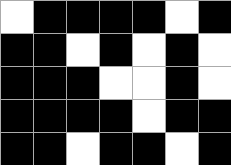[["white", "black", "black", "black", "black", "white", "black"], ["black", "black", "white", "black", "white", "black", "white"], ["black", "black", "black", "white", "white", "black", "white"], ["black", "black", "black", "black", "white", "black", "black"], ["black", "black", "white", "black", "black", "white", "black"]]